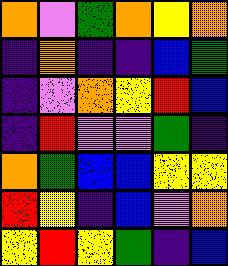[["orange", "violet", "green", "orange", "yellow", "orange"], ["indigo", "orange", "indigo", "indigo", "blue", "green"], ["indigo", "violet", "orange", "yellow", "red", "blue"], ["indigo", "red", "violet", "violet", "green", "indigo"], ["orange", "green", "blue", "blue", "yellow", "yellow"], ["red", "yellow", "indigo", "blue", "violet", "orange"], ["yellow", "red", "yellow", "green", "indigo", "blue"]]